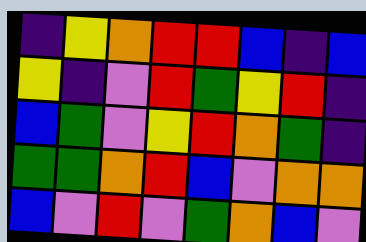[["indigo", "yellow", "orange", "red", "red", "blue", "indigo", "blue"], ["yellow", "indigo", "violet", "red", "green", "yellow", "red", "indigo"], ["blue", "green", "violet", "yellow", "red", "orange", "green", "indigo"], ["green", "green", "orange", "red", "blue", "violet", "orange", "orange"], ["blue", "violet", "red", "violet", "green", "orange", "blue", "violet"]]